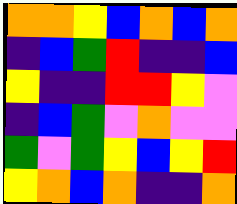[["orange", "orange", "yellow", "blue", "orange", "blue", "orange"], ["indigo", "blue", "green", "red", "indigo", "indigo", "blue"], ["yellow", "indigo", "indigo", "red", "red", "yellow", "violet"], ["indigo", "blue", "green", "violet", "orange", "violet", "violet"], ["green", "violet", "green", "yellow", "blue", "yellow", "red"], ["yellow", "orange", "blue", "orange", "indigo", "indigo", "orange"]]